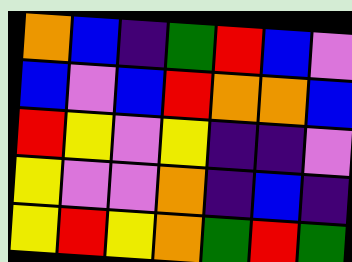[["orange", "blue", "indigo", "green", "red", "blue", "violet"], ["blue", "violet", "blue", "red", "orange", "orange", "blue"], ["red", "yellow", "violet", "yellow", "indigo", "indigo", "violet"], ["yellow", "violet", "violet", "orange", "indigo", "blue", "indigo"], ["yellow", "red", "yellow", "orange", "green", "red", "green"]]